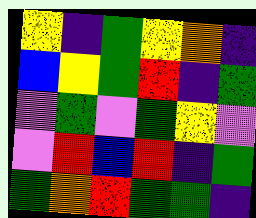[["yellow", "indigo", "green", "yellow", "orange", "indigo"], ["blue", "yellow", "green", "red", "indigo", "green"], ["violet", "green", "violet", "green", "yellow", "violet"], ["violet", "red", "blue", "red", "indigo", "green"], ["green", "orange", "red", "green", "green", "indigo"]]